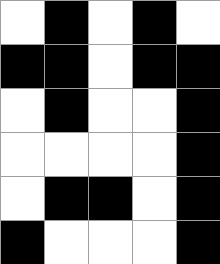[["white", "black", "white", "black", "white"], ["black", "black", "white", "black", "black"], ["white", "black", "white", "white", "black"], ["white", "white", "white", "white", "black"], ["white", "black", "black", "white", "black"], ["black", "white", "white", "white", "black"]]